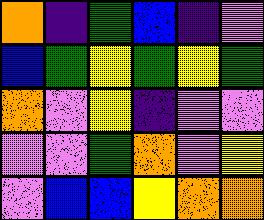[["orange", "indigo", "green", "blue", "indigo", "violet"], ["blue", "green", "yellow", "green", "yellow", "green"], ["orange", "violet", "yellow", "indigo", "violet", "violet"], ["violet", "violet", "green", "orange", "violet", "yellow"], ["violet", "blue", "blue", "yellow", "orange", "orange"]]